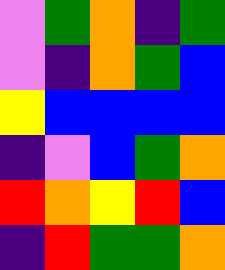[["violet", "green", "orange", "indigo", "green"], ["violet", "indigo", "orange", "green", "blue"], ["yellow", "blue", "blue", "blue", "blue"], ["indigo", "violet", "blue", "green", "orange"], ["red", "orange", "yellow", "red", "blue"], ["indigo", "red", "green", "green", "orange"]]